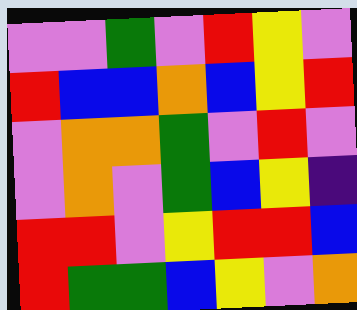[["violet", "violet", "green", "violet", "red", "yellow", "violet"], ["red", "blue", "blue", "orange", "blue", "yellow", "red"], ["violet", "orange", "orange", "green", "violet", "red", "violet"], ["violet", "orange", "violet", "green", "blue", "yellow", "indigo"], ["red", "red", "violet", "yellow", "red", "red", "blue"], ["red", "green", "green", "blue", "yellow", "violet", "orange"]]